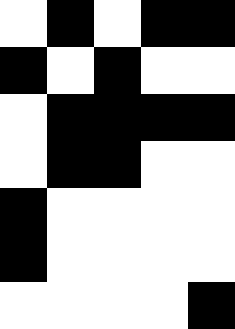[["white", "black", "white", "black", "black"], ["black", "white", "black", "white", "white"], ["white", "black", "black", "black", "black"], ["white", "black", "black", "white", "white"], ["black", "white", "white", "white", "white"], ["black", "white", "white", "white", "white"], ["white", "white", "white", "white", "black"]]